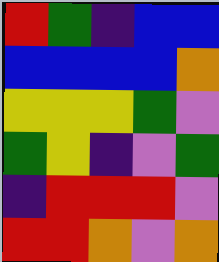[["red", "green", "indigo", "blue", "blue"], ["blue", "blue", "blue", "blue", "orange"], ["yellow", "yellow", "yellow", "green", "violet"], ["green", "yellow", "indigo", "violet", "green"], ["indigo", "red", "red", "red", "violet"], ["red", "red", "orange", "violet", "orange"]]